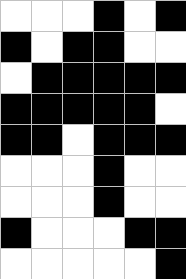[["white", "white", "white", "black", "white", "black"], ["black", "white", "black", "black", "white", "white"], ["white", "black", "black", "black", "black", "black"], ["black", "black", "black", "black", "black", "white"], ["black", "black", "white", "black", "black", "black"], ["white", "white", "white", "black", "white", "white"], ["white", "white", "white", "black", "white", "white"], ["black", "white", "white", "white", "black", "black"], ["white", "white", "white", "white", "white", "black"]]